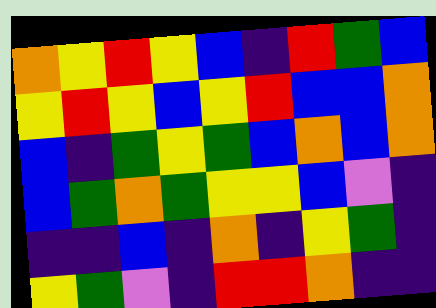[["orange", "yellow", "red", "yellow", "blue", "indigo", "red", "green", "blue"], ["yellow", "red", "yellow", "blue", "yellow", "red", "blue", "blue", "orange"], ["blue", "indigo", "green", "yellow", "green", "blue", "orange", "blue", "orange"], ["blue", "green", "orange", "green", "yellow", "yellow", "blue", "violet", "indigo"], ["indigo", "indigo", "blue", "indigo", "orange", "indigo", "yellow", "green", "indigo"], ["yellow", "green", "violet", "indigo", "red", "red", "orange", "indigo", "indigo"]]